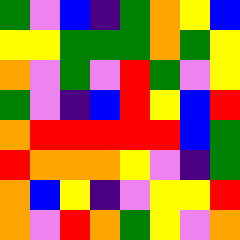[["green", "violet", "blue", "indigo", "green", "orange", "yellow", "blue"], ["yellow", "yellow", "green", "green", "green", "orange", "green", "yellow"], ["orange", "violet", "green", "violet", "red", "green", "violet", "yellow"], ["green", "violet", "indigo", "blue", "red", "yellow", "blue", "red"], ["orange", "red", "red", "red", "red", "red", "blue", "green"], ["red", "orange", "orange", "orange", "yellow", "violet", "indigo", "green"], ["orange", "blue", "yellow", "indigo", "violet", "yellow", "yellow", "red"], ["orange", "violet", "red", "orange", "green", "yellow", "violet", "orange"]]